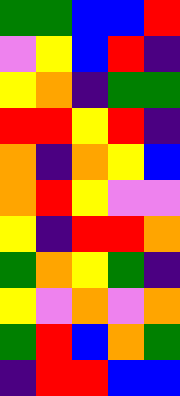[["green", "green", "blue", "blue", "red"], ["violet", "yellow", "blue", "red", "indigo"], ["yellow", "orange", "indigo", "green", "green"], ["red", "red", "yellow", "red", "indigo"], ["orange", "indigo", "orange", "yellow", "blue"], ["orange", "red", "yellow", "violet", "violet"], ["yellow", "indigo", "red", "red", "orange"], ["green", "orange", "yellow", "green", "indigo"], ["yellow", "violet", "orange", "violet", "orange"], ["green", "red", "blue", "orange", "green"], ["indigo", "red", "red", "blue", "blue"]]